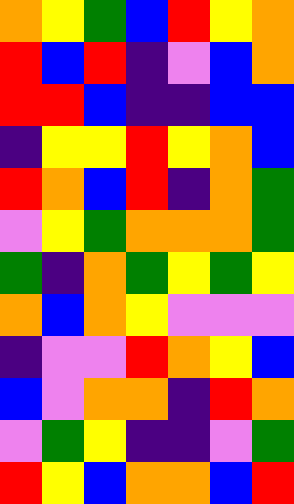[["orange", "yellow", "green", "blue", "red", "yellow", "orange"], ["red", "blue", "red", "indigo", "violet", "blue", "orange"], ["red", "red", "blue", "indigo", "indigo", "blue", "blue"], ["indigo", "yellow", "yellow", "red", "yellow", "orange", "blue"], ["red", "orange", "blue", "red", "indigo", "orange", "green"], ["violet", "yellow", "green", "orange", "orange", "orange", "green"], ["green", "indigo", "orange", "green", "yellow", "green", "yellow"], ["orange", "blue", "orange", "yellow", "violet", "violet", "violet"], ["indigo", "violet", "violet", "red", "orange", "yellow", "blue"], ["blue", "violet", "orange", "orange", "indigo", "red", "orange"], ["violet", "green", "yellow", "indigo", "indigo", "violet", "green"], ["red", "yellow", "blue", "orange", "orange", "blue", "red"]]